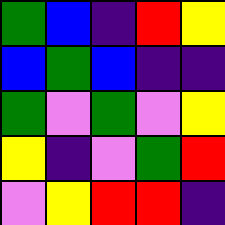[["green", "blue", "indigo", "red", "yellow"], ["blue", "green", "blue", "indigo", "indigo"], ["green", "violet", "green", "violet", "yellow"], ["yellow", "indigo", "violet", "green", "red"], ["violet", "yellow", "red", "red", "indigo"]]